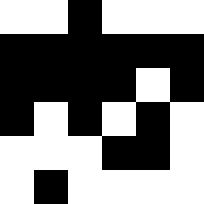[["white", "white", "black", "white", "white", "white"], ["black", "black", "black", "black", "black", "black"], ["black", "black", "black", "black", "white", "black"], ["black", "white", "black", "white", "black", "white"], ["white", "white", "white", "black", "black", "white"], ["white", "black", "white", "white", "white", "white"]]